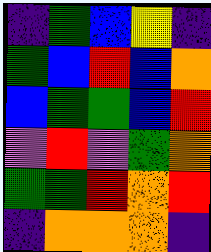[["indigo", "green", "blue", "yellow", "indigo"], ["green", "blue", "red", "blue", "orange"], ["blue", "green", "green", "blue", "red"], ["violet", "red", "violet", "green", "orange"], ["green", "green", "red", "orange", "red"], ["indigo", "orange", "orange", "orange", "indigo"]]